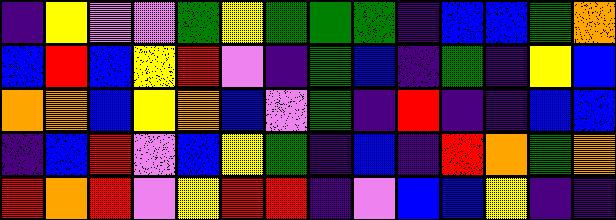[["indigo", "yellow", "violet", "violet", "green", "yellow", "green", "green", "green", "indigo", "blue", "blue", "green", "orange"], ["blue", "red", "blue", "yellow", "red", "violet", "indigo", "green", "blue", "indigo", "green", "indigo", "yellow", "blue"], ["orange", "orange", "blue", "yellow", "orange", "blue", "violet", "green", "indigo", "red", "indigo", "indigo", "blue", "blue"], ["indigo", "blue", "red", "violet", "blue", "yellow", "green", "indigo", "blue", "indigo", "red", "orange", "green", "orange"], ["red", "orange", "red", "violet", "yellow", "red", "red", "indigo", "violet", "blue", "blue", "yellow", "indigo", "indigo"]]